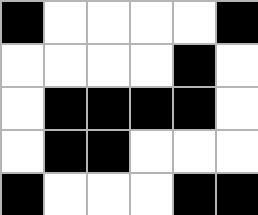[["black", "white", "white", "white", "white", "black"], ["white", "white", "white", "white", "black", "white"], ["white", "black", "black", "black", "black", "white"], ["white", "black", "black", "white", "white", "white"], ["black", "white", "white", "white", "black", "black"]]